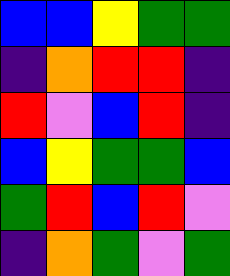[["blue", "blue", "yellow", "green", "green"], ["indigo", "orange", "red", "red", "indigo"], ["red", "violet", "blue", "red", "indigo"], ["blue", "yellow", "green", "green", "blue"], ["green", "red", "blue", "red", "violet"], ["indigo", "orange", "green", "violet", "green"]]